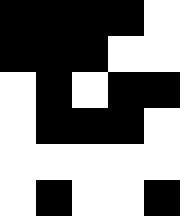[["black", "black", "black", "black", "white"], ["black", "black", "black", "white", "white"], ["white", "black", "white", "black", "black"], ["white", "black", "black", "black", "white"], ["white", "white", "white", "white", "white"], ["white", "black", "white", "white", "black"]]